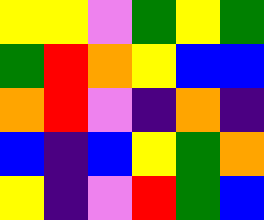[["yellow", "yellow", "violet", "green", "yellow", "green"], ["green", "red", "orange", "yellow", "blue", "blue"], ["orange", "red", "violet", "indigo", "orange", "indigo"], ["blue", "indigo", "blue", "yellow", "green", "orange"], ["yellow", "indigo", "violet", "red", "green", "blue"]]